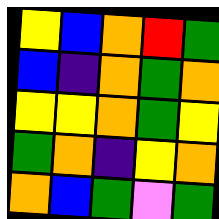[["yellow", "blue", "orange", "red", "green"], ["blue", "indigo", "orange", "green", "orange"], ["yellow", "yellow", "orange", "green", "yellow"], ["green", "orange", "indigo", "yellow", "orange"], ["orange", "blue", "green", "violet", "green"]]